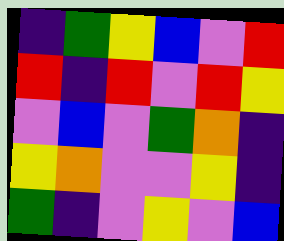[["indigo", "green", "yellow", "blue", "violet", "red"], ["red", "indigo", "red", "violet", "red", "yellow"], ["violet", "blue", "violet", "green", "orange", "indigo"], ["yellow", "orange", "violet", "violet", "yellow", "indigo"], ["green", "indigo", "violet", "yellow", "violet", "blue"]]